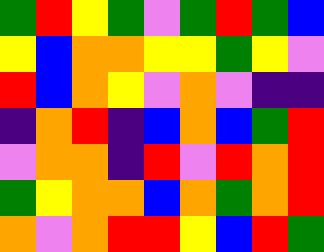[["green", "red", "yellow", "green", "violet", "green", "red", "green", "blue"], ["yellow", "blue", "orange", "orange", "yellow", "yellow", "green", "yellow", "violet"], ["red", "blue", "orange", "yellow", "violet", "orange", "violet", "indigo", "indigo"], ["indigo", "orange", "red", "indigo", "blue", "orange", "blue", "green", "red"], ["violet", "orange", "orange", "indigo", "red", "violet", "red", "orange", "red"], ["green", "yellow", "orange", "orange", "blue", "orange", "green", "orange", "red"], ["orange", "violet", "orange", "red", "red", "yellow", "blue", "red", "green"]]